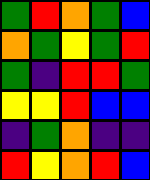[["green", "red", "orange", "green", "blue"], ["orange", "green", "yellow", "green", "red"], ["green", "indigo", "red", "red", "green"], ["yellow", "yellow", "red", "blue", "blue"], ["indigo", "green", "orange", "indigo", "indigo"], ["red", "yellow", "orange", "red", "blue"]]